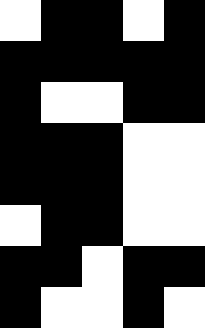[["white", "black", "black", "white", "black"], ["black", "black", "black", "black", "black"], ["black", "white", "white", "black", "black"], ["black", "black", "black", "white", "white"], ["black", "black", "black", "white", "white"], ["white", "black", "black", "white", "white"], ["black", "black", "white", "black", "black"], ["black", "white", "white", "black", "white"]]